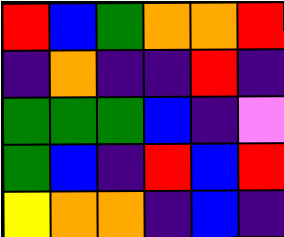[["red", "blue", "green", "orange", "orange", "red"], ["indigo", "orange", "indigo", "indigo", "red", "indigo"], ["green", "green", "green", "blue", "indigo", "violet"], ["green", "blue", "indigo", "red", "blue", "red"], ["yellow", "orange", "orange", "indigo", "blue", "indigo"]]